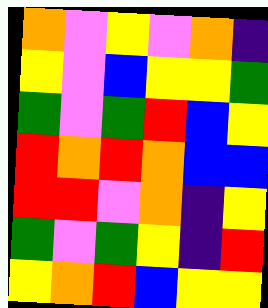[["orange", "violet", "yellow", "violet", "orange", "indigo"], ["yellow", "violet", "blue", "yellow", "yellow", "green"], ["green", "violet", "green", "red", "blue", "yellow"], ["red", "orange", "red", "orange", "blue", "blue"], ["red", "red", "violet", "orange", "indigo", "yellow"], ["green", "violet", "green", "yellow", "indigo", "red"], ["yellow", "orange", "red", "blue", "yellow", "yellow"]]